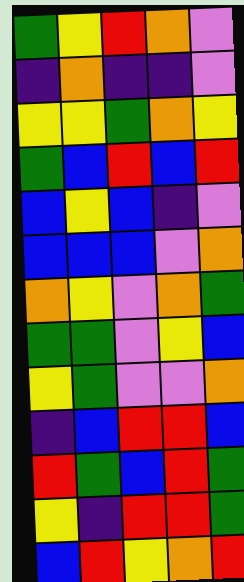[["green", "yellow", "red", "orange", "violet"], ["indigo", "orange", "indigo", "indigo", "violet"], ["yellow", "yellow", "green", "orange", "yellow"], ["green", "blue", "red", "blue", "red"], ["blue", "yellow", "blue", "indigo", "violet"], ["blue", "blue", "blue", "violet", "orange"], ["orange", "yellow", "violet", "orange", "green"], ["green", "green", "violet", "yellow", "blue"], ["yellow", "green", "violet", "violet", "orange"], ["indigo", "blue", "red", "red", "blue"], ["red", "green", "blue", "red", "green"], ["yellow", "indigo", "red", "red", "green"], ["blue", "red", "yellow", "orange", "red"]]